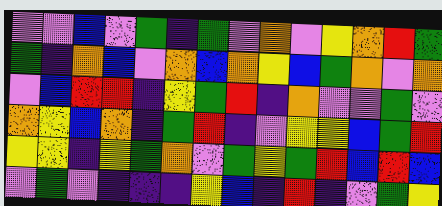[["violet", "violet", "blue", "violet", "green", "indigo", "green", "violet", "orange", "violet", "yellow", "orange", "red", "green"], ["green", "indigo", "orange", "blue", "violet", "orange", "blue", "orange", "yellow", "blue", "green", "orange", "violet", "orange"], ["violet", "blue", "red", "red", "indigo", "yellow", "green", "red", "indigo", "orange", "violet", "violet", "green", "violet"], ["orange", "yellow", "blue", "orange", "indigo", "green", "red", "indigo", "violet", "yellow", "yellow", "blue", "green", "red"], ["yellow", "yellow", "indigo", "yellow", "green", "orange", "violet", "green", "yellow", "green", "red", "blue", "red", "blue"], ["violet", "green", "violet", "indigo", "indigo", "indigo", "yellow", "blue", "indigo", "red", "indigo", "violet", "green", "yellow"]]